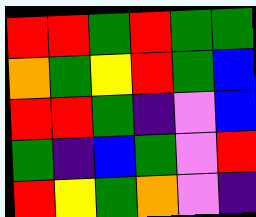[["red", "red", "green", "red", "green", "green"], ["orange", "green", "yellow", "red", "green", "blue"], ["red", "red", "green", "indigo", "violet", "blue"], ["green", "indigo", "blue", "green", "violet", "red"], ["red", "yellow", "green", "orange", "violet", "indigo"]]